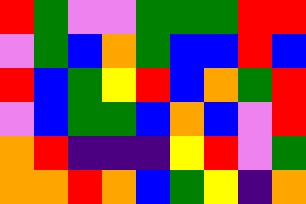[["red", "green", "violet", "violet", "green", "green", "green", "red", "red"], ["violet", "green", "blue", "orange", "green", "blue", "blue", "red", "blue"], ["red", "blue", "green", "yellow", "red", "blue", "orange", "green", "red"], ["violet", "blue", "green", "green", "blue", "orange", "blue", "violet", "red"], ["orange", "red", "indigo", "indigo", "indigo", "yellow", "red", "violet", "green"], ["orange", "orange", "red", "orange", "blue", "green", "yellow", "indigo", "orange"]]